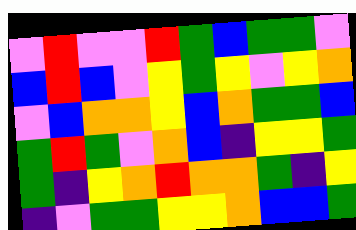[["violet", "red", "violet", "violet", "red", "green", "blue", "green", "green", "violet"], ["blue", "red", "blue", "violet", "yellow", "green", "yellow", "violet", "yellow", "orange"], ["violet", "blue", "orange", "orange", "yellow", "blue", "orange", "green", "green", "blue"], ["green", "red", "green", "violet", "orange", "blue", "indigo", "yellow", "yellow", "green"], ["green", "indigo", "yellow", "orange", "red", "orange", "orange", "green", "indigo", "yellow"], ["indigo", "violet", "green", "green", "yellow", "yellow", "orange", "blue", "blue", "green"]]